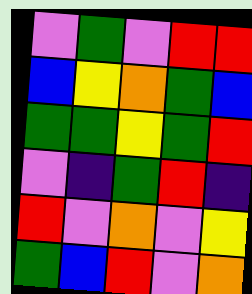[["violet", "green", "violet", "red", "red"], ["blue", "yellow", "orange", "green", "blue"], ["green", "green", "yellow", "green", "red"], ["violet", "indigo", "green", "red", "indigo"], ["red", "violet", "orange", "violet", "yellow"], ["green", "blue", "red", "violet", "orange"]]